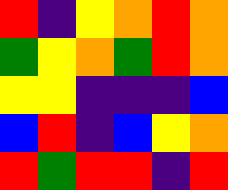[["red", "indigo", "yellow", "orange", "red", "orange"], ["green", "yellow", "orange", "green", "red", "orange"], ["yellow", "yellow", "indigo", "indigo", "indigo", "blue"], ["blue", "red", "indigo", "blue", "yellow", "orange"], ["red", "green", "red", "red", "indigo", "red"]]